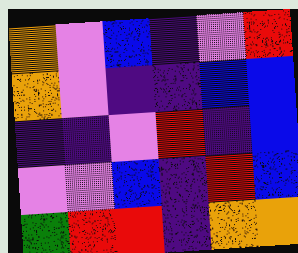[["orange", "violet", "blue", "indigo", "violet", "red"], ["orange", "violet", "indigo", "indigo", "blue", "blue"], ["indigo", "indigo", "violet", "red", "indigo", "blue"], ["violet", "violet", "blue", "indigo", "red", "blue"], ["green", "red", "red", "indigo", "orange", "orange"]]